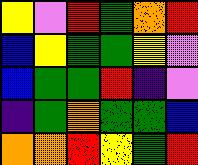[["yellow", "violet", "red", "green", "orange", "red"], ["blue", "yellow", "green", "green", "yellow", "violet"], ["blue", "green", "green", "red", "indigo", "violet"], ["indigo", "green", "orange", "green", "green", "blue"], ["orange", "orange", "red", "yellow", "green", "red"]]